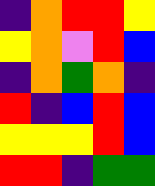[["indigo", "orange", "red", "red", "yellow"], ["yellow", "orange", "violet", "red", "blue"], ["indigo", "orange", "green", "orange", "indigo"], ["red", "indigo", "blue", "red", "blue"], ["yellow", "yellow", "yellow", "red", "blue"], ["red", "red", "indigo", "green", "green"]]